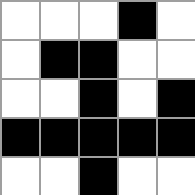[["white", "white", "white", "black", "white"], ["white", "black", "black", "white", "white"], ["white", "white", "black", "white", "black"], ["black", "black", "black", "black", "black"], ["white", "white", "black", "white", "white"]]